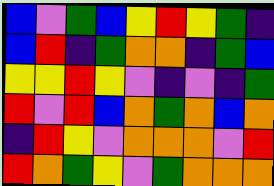[["blue", "violet", "green", "blue", "yellow", "red", "yellow", "green", "indigo"], ["blue", "red", "indigo", "green", "orange", "orange", "indigo", "green", "blue"], ["yellow", "yellow", "red", "yellow", "violet", "indigo", "violet", "indigo", "green"], ["red", "violet", "red", "blue", "orange", "green", "orange", "blue", "orange"], ["indigo", "red", "yellow", "violet", "orange", "orange", "orange", "violet", "red"], ["red", "orange", "green", "yellow", "violet", "green", "orange", "orange", "orange"]]